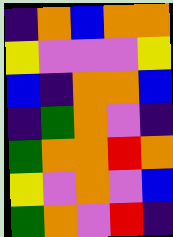[["indigo", "orange", "blue", "orange", "orange"], ["yellow", "violet", "violet", "violet", "yellow"], ["blue", "indigo", "orange", "orange", "blue"], ["indigo", "green", "orange", "violet", "indigo"], ["green", "orange", "orange", "red", "orange"], ["yellow", "violet", "orange", "violet", "blue"], ["green", "orange", "violet", "red", "indigo"]]